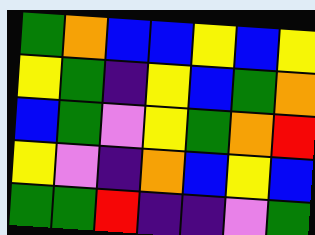[["green", "orange", "blue", "blue", "yellow", "blue", "yellow"], ["yellow", "green", "indigo", "yellow", "blue", "green", "orange"], ["blue", "green", "violet", "yellow", "green", "orange", "red"], ["yellow", "violet", "indigo", "orange", "blue", "yellow", "blue"], ["green", "green", "red", "indigo", "indigo", "violet", "green"]]